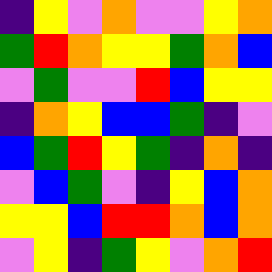[["indigo", "yellow", "violet", "orange", "violet", "violet", "yellow", "orange"], ["green", "red", "orange", "yellow", "yellow", "green", "orange", "blue"], ["violet", "green", "violet", "violet", "red", "blue", "yellow", "yellow"], ["indigo", "orange", "yellow", "blue", "blue", "green", "indigo", "violet"], ["blue", "green", "red", "yellow", "green", "indigo", "orange", "indigo"], ["violet", "blue", "green", "violet", "indigo", "yellow", "blue", "orange"], ["yellow", "yellow", "blue", "red", "red", "orange", "blue", "orange"], ["violet", "yellow", "indigo", "green", "yellow", "violet", "orange", "red"]]